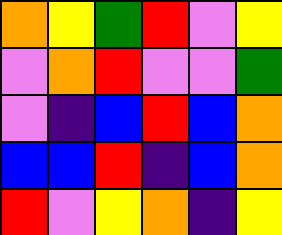[["orange", "yellow", "green", "red", "violet", "yellow"], ["violet", "orange", "red", "violet", "violet", "green"], ["violet", "indigo", "blue", "red", "blue", "orange"], ["blue", "blue", "red", "indigo", "blue", "orange"], ["red", "violet", "yellow", "orange", "indigo", "yellow"]]